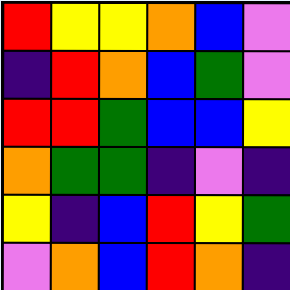[["red", "yellow", "yellow", "orange", "blue", "violet"], ["indigo", "red", "orange", "blue", "green", "violet"], ["red", "red", "green", "blue", "blue", "yellow"], ["orange", "green", "green", "indigo", "violet", "indigo"], ["yellow", "indigo", "blue", "red", "yellow", "green"], ["violet", "orange", "blue", "red", "orange", "indigo"]]